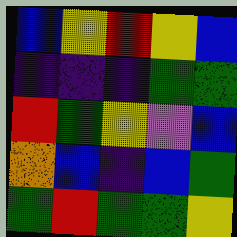[["blue", "yellow", "red", "yellow", "blue"], ["indigo", "indigo", "indigo", "green", "green"], ["red", "green", "yellow", "violet", "blue"], ["orange", "blue", "indigo", "blue", "green"], ["green", "red", "green", "green", "yellow"]]